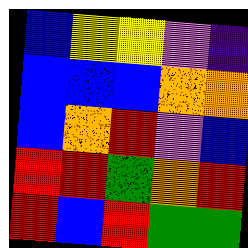[["blue", "yellow", "yellow", "violet", "indigo"], ["blue", "blue", "blue", "orange", "orange"], ["blue", "orange", "red", "violet", "blue"], ["red", "red", "green", "orange", "red"], ["red", "blue", "red", "green", "green"]]